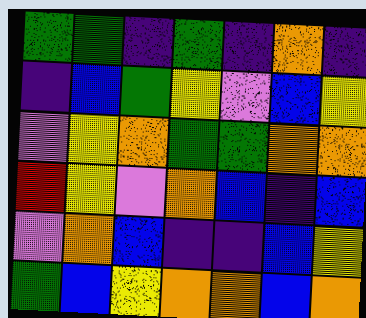[["green", "green", "indigo", "green", "indigo", "orange", "indigo"], ["indigo", "blue", "green", "yellow", "violet", "blue", "yellow"], ["violet", "yellow", "orange", "green", "green", "orange", "orange"], ["red", "yellow", "violet", "orange", "blue", "indigo", "blue"], ["violet", "orange", "blue", "indigo", "indigo", "blue", "yellow"], ["green", "blue", "yellow", "orange", "orange", "blue", "orange"]]